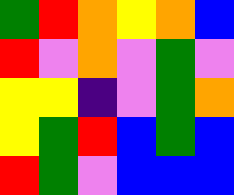[["green", "red", "orange", "yellow", "orange", "blue"], ["red", "violet", "orange", "violet", "green", "violet"], ["yellow", "yellow", "indigo", "violet", "green", "orange"], ["yellow", "green", "red", "blue", "green", "blue"], ["red", "green", "violet", "blue", "blue", "blue"]]